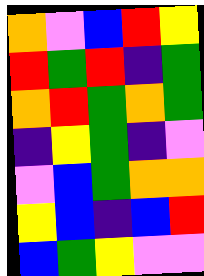[["orange", "violet", "blue", "red", "yellow"], ["red", "green", "red", "indigo", "green"], ["orange", "red", "green", "orange", "green"], ["indigo", "yellow", "green", "indigo", "violet"], ["violet", "blue", "green", "orange", "orange"], ["yellow", "blue", "indigo", "blue", "red"], ["blue", "green", "yellow", "violet", "violet"]]